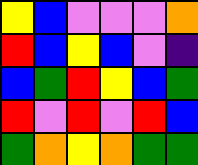[["yellow", "blue", "violet", "violet", "violet", "orange"], ["red", "blue", "yellow", "blue", "violet", "indigo"], ["blue", "green", "red", "yellow", "blue", "green"], ["red", "violet", "red", "violet", "red", "blue"], ["green", "orange", "yellow", "orange", "green", "green"]]